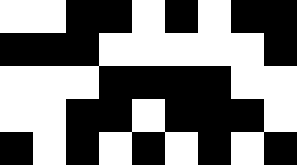[["white", "white", "black", "black", "white", "black", "white", "black", "black"], ["black", "black", "black", "white", "white", "white", "white", "white", "black"], ["white", "white", "white", "black", "black", "black", "black", "white", "white"], ["white", "white", "black", "black", "white", "black", "black", "black", "white"], ["black", "white", "black", "white", "black", "white", "black", "white", "black"]]